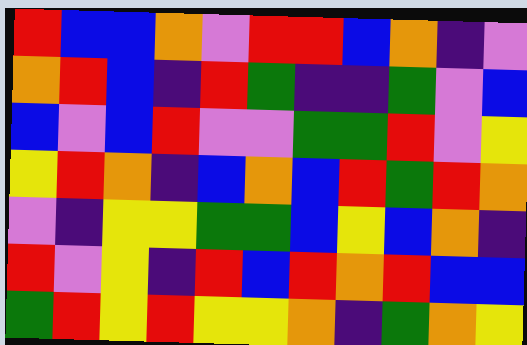[["red", "blue", "blue", "orange", "violet", "red", "red", "blue", "orange", "indigo", "violet"], ["orange", "red", "blue", "indigo", "red", "green", "indigo", "indigo", "green", "violet", "blue"], ["blue", "violet", "blue", "red", "violet", "violet", "green", "green", "red", "violet", "yellow"], ["yellow", "red", "orange", "indigo", "blue", "orange", "blue", "red", "green", "red", "orange"], ["violet", "indigo", "yellow", "yellow", "green", "green", "blue", "yellow", "blue", "orange", "indigo"], ["red", "violet", "yellow", "indigo", "red", "blue", "red", "orange", "red", "blue", "blue"], ["green", "red", "yellow", "red", "yellow", "yellow", "orange", "indigo", "green", "orange", "yellow"]]